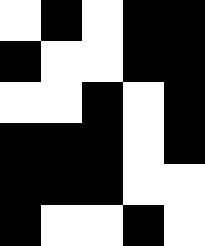[["white", "black", "white", "black", "black"], ["black", "white", "white", "black", "black"], ["white", "white", "black", "white", "black"], ["black", "black", "black", "white", "black"], ["black", "black", "black", "white", "white"], ["black", "white", "white", "black", "white"]]